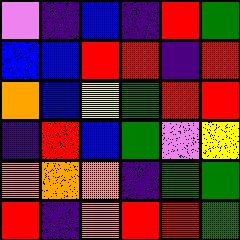[["violet", "indigo", "blue", "indigo", "red", "green"], ["blue", "blue", "red", "red", "indigo", "red"], ["orange", "blue", "yellow", "green", "red", "red"], ["indigo", "red", "blue", "green", "violet", "yellow"], ["orange", "orange", "orange", "indigo", "green", "green"], ["red", "indigo", "orange", "red", "red", "green"]]